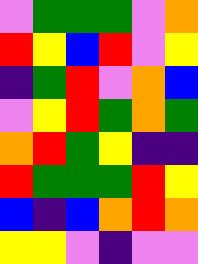[["violet", "green", "green", "green", "violet", "orange"], ["red", "yellow", "blue", "red", "violet", "yellow"], ["indigo", "green", "red", "violet", "orange", "blue"], ["violet", "yellow", "red", "green", "orange", "green"], ["orange", "red", "green", "yellow", "indigo", "indigo"], ["red", "green", "green", "green", "red", "yellow"], ["blue", "indigo", "blue", "orange", "red", "orange"], ["yellow", "yellow", "violet", "indigo", "violet", "violet"]]